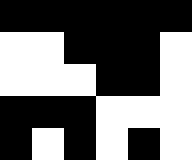[["black", "black", "black", "black", "black", "black"], ["white", "white", "black", "black", "black", "white"], ["white", "white", "white", "black", "black", "white"], ["black", "black", "black", "white", "white", "white"], ["black", "white", "black", "white", "black", "white"]]